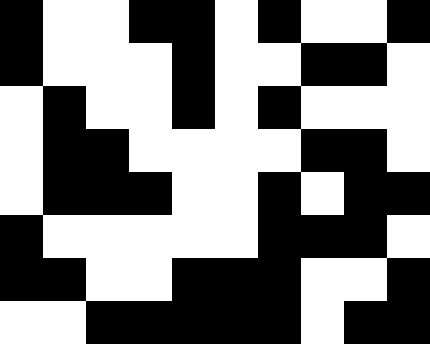[["black", "white", "white", "black", "black", "white", "black", "white", "white", "black"], ["black", "white", "white", "white", "black", "white", "white", "black", "black", "white"], ["white", "black", "white", "white", "black", "white", "black", "white", "white", "white"], ["white", "black", "black", "white", "white", "white", "white", "black", "black", "white"], ["white", "black", "black", "black", "white", "white", "black", "white", "black", "black"], ["black", "white", "white", "white", "white", "white", "black", "black", "black", "white"], ["black", "black", "white", "white", "black", "black", "black", "white", "white", "black"], ["white", "white", "black", "black", "black", "black", "black", "white", "black", "black"]]